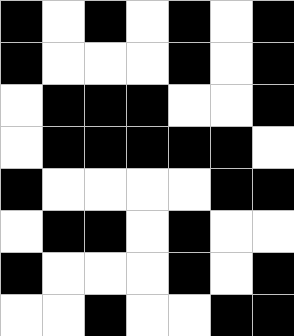[["black", "white", "black", "white", "black", "white", "black"], ["black", "white", "white", "white", "black", "white", "black"], ["white", "black", "black", "black", "white", "white", "black"], ["white", "black", "black", "black", "black", "black", "white"], ["black", "white", "white", "white", "white", "black", "black"], ["white", "black", "black", "white", "black", "white", "white"], ["black", "white", "white", "white", "black", "white", "black"], ["white", "white", "black", "white", "white", "black", "black"]]